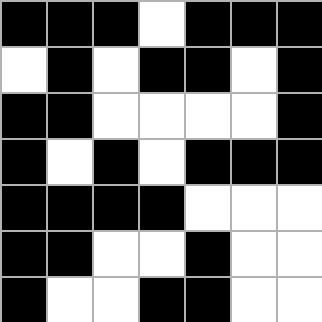[["black", "black", "black", "white", "black", "black", "black"], ["white", "black", "white", "black", "black", "white", "black"], ["black", "black", "white", "white", "white", "white", "black"], ["black", "white", "black", "white", "black", "black", "black"], ["black", "black", "black", "black", "white", "white", "white"], ["black", "black", "white", "white", "black", "white", "white"], ["black", "white", "white", "black", "black", "white", "white"]]